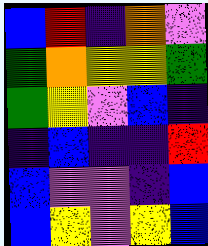[["blue", "red", "indigo", "orange", "violet"], ["green", "orange", "yellow", "yellow", "green"], ["green", "yellow", "violet", "blue", "indigo"], ["indigo", "blue", "indigo", "indigo", "red"], ["blue", "violet", "violet", "indigo", "blue"], ["blue", "yellow", "violet", "yellow", "blue"]]